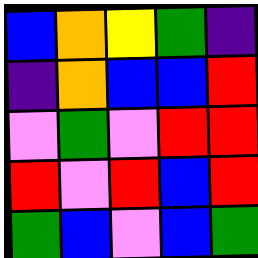[["blue", "orange", "yellow", "green", "indigo"], ["indigo", "orange", "blue", "blue", "red"], ["violet", "green", "violet", "red", "red"], ["red", "violet", "red", "blue", "red"], ["green", "blue", "violet", "blue", "green"]]